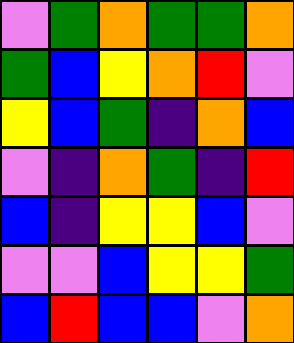[["violet", "green", "orange", "green", "green", "orange"], ["green", "blue", "yellow", "orange", "red", "violet"], ["yellow", "blue", "green", "indigo", "orange", "blue"], ["violet", "indigo", "orange", "green", "indigo", "red"], ["blue", "indigo", "yellow", "yellow", "blue", "violet"], ["violet", "violet", "blue", "yellow", "yellow", "green"], ["blue", "red", "blue", "blue", "violet", "orange"]]